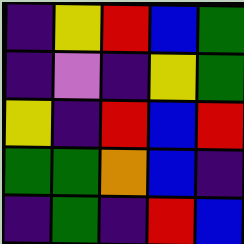[["indigo", "yellow", "red", "blue", "green"], ["indigo", "violet", "indigo", "yellow", "green"], ["yellow", "indigo", "red", "blue", "red"], ["green", "green", "orange", "blue", "indigo"], ["indigo", "green", "indigo", "red", "blue"]]